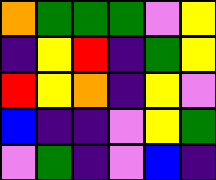[["orange", "green", "green", "green", "violet", "yellow"], ["indigo", "yellow", "red", "indigo", "green", "yellow"], ["red", "yellow", "orange", "indigo", "yellow", "violet"], ["blue", "indigo", "indigo", "violet", "yellow", "green"], ["violet", "green", "indigo", "violet", "blue", "indigo"]]